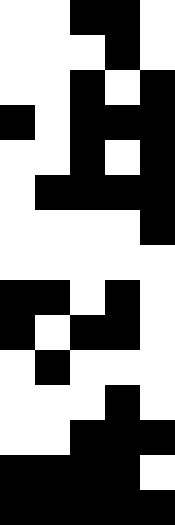[["white", "white", "black", "black", "white"], ["white", "white", "white", "black", "white"], ["white", "white", "black", "white", "black"], ["black", "white", "black", "black", "black"], ["white", "white", "black", "white", "black"], ["white", "black", "black", "black", "black"], ["white", "white", "white", "white", "black"], ["white", "white", "white", "white", "white"], ["black", "black", "white", "black", "white"], ["black", "white", "black", "black", "white"], ["white", "black", "white", "white", "white"], ["white", "white", "white", "black", "white"], ["white", "white", "black", "black", "black"], ["black", "black", "black", "black", "white"], ["black", "black", "black", "black", "black"]]